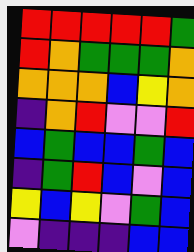[["red", "red", "red", "red", "red", "green"], ["red", "orange", "green", "green", "green", "orange"], ["orange", "orange", "orange", "blue", "yellow", "orange"], ["indigo", "orange", "red", "violet", "violet", "red"], ["blue", "green", "blue", "blue", "green", "blue"], ["indigo", "green", "red", "blue", "violet", "blue"], ["yellow", "blue", "yellow", "violet", "green", "blue"], ["violet", "indigo", "indigo", "indigo", "blue", "blue"]]